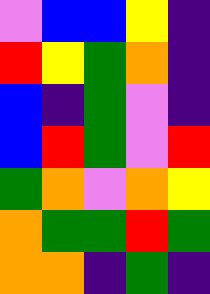[["violet", "blue", "blue", "yellow", "indigo"], ["red", "yellow", "green", "orange", "indigo"], ["blue", "indigo", "green", "violet", "indigo"], ["blue", "red", "green", "violet", "red"], ["green", "orange", "violet", "orange", "yellow"], ["orange", "green", "green", "red", "green"], ["orange", "orange", "indigo", "green", "indigo"]]